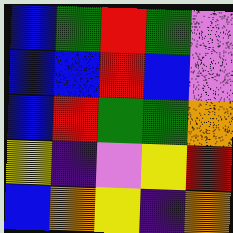[["blue", "green", "red", "green", "violet"], ["blue", "blue", "red", "blue", "violet"], ["blue", "red", "green", "green", "orange"], ["yellow", "indigo", "violet", "yellow", "red"], ["blue", "orange", "yellow", "indigo", "orange"]]